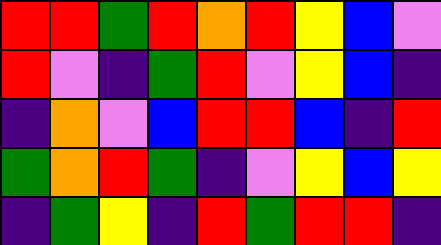[["red", "red", "green", "red", "orange", "red", "yellow", "blue", "violet"], ["red", "violet", "indigo", "green", "red", "violet", "yellow", "blue", "indigo"], ["indigo", "orange", "violet", "blue", "red", "red", "blue", "indigo", "red"], ["green", "orange", "red", "green", "indigo", "violet", "yellow", "blue", "yellow"], ["indigo", "green", "yellow", "indigo", "red", "green", "red", "red", "indigo"]]